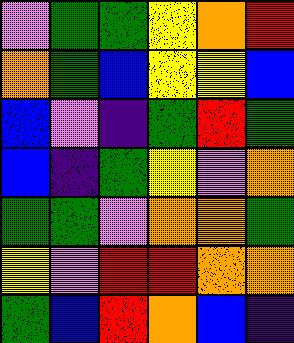[["violet", "green", "green", "yellow", "orange", "red"], ["orange", "green", "blue", "yellow", "yellow", "blue"], ["blue", "violet", "indigo", "green", "red", "green"], ["blue", "indigo", "green", "yellow", "violet", "orange"], ["green", "green", "violet", "orange", "orange", "green"], ["yellow", "violet", "red", "red", "orange", "orange"], ["green", "blue", "red", "orange", "blue", "indigo"]]